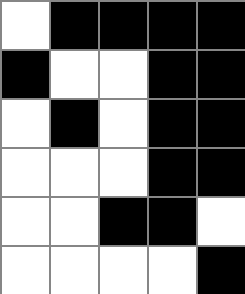[["white", "black", "black", "black", "black"], ["black", "white", "white", "black", "black"], ["white", "black", "white", "black", "black"], ["white", "white", "white", "black", "black"], ["white", "white", "black", "black", "white"], ["white", "white", "white", "white", "black"]]